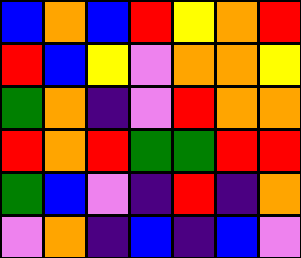[["blue", "orange", "blue", "red", "yellow", "orange", "red"], ["red", "blue", "yellow", "violet", "orange", "orange", "yellow"], ["green", "orange", "indigo", "violet", "red", "orange", "orange"], ["red", "orange", "red", "green", "green", "red", "red"], ["green", "blue", "violet", "indigo", "red", "indigo", "orange"], ["violet", "orange", "indigo", "blue", "indigo", "blue", "violet"]]